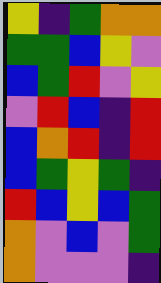[["yellow", "indigo", "green", "orange", "orange"], ["green", "green", "blue", "yellow", "violet"], ["blue", "green", "red", "violet", "yellow"], ["violet", "red", "blue", "indigo", "red"], ["blue", "orange", "red", "indigo", "red"], ["blue", "green", "yellow", "green", "indigo"], ["red", "blue", "yellow", "blue", "green"], ["orange", "violet", "blue", "violet", "green"], ["orange", "violet", "violet", "violet", "indigo"]]